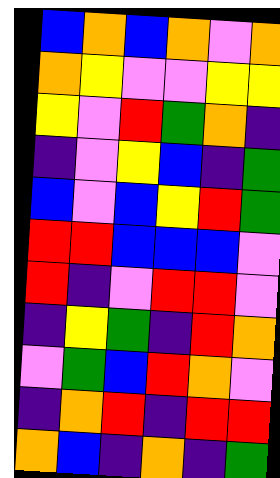[["blue", "orange", "blue", "orange", "violet", "orange"], ["orange", "yellow", "violet", "violet", "yellow", "yellow"], ["yellow", "violet", "red", "green", "orange", "indigo"], ["indigo", "violet", "yellow", "blue", "indigo", "green"], ["blue", "violet", "blue", "yellow", "red", "green"], ["red", "red", "blue", "blue", "blue", "violet"], ["red", "indigo", "violet", "red", "red", "violet"], ["indigo", "yellow", "green", "indigo", "red", "orange"], ["violet", "green", "blue", "red", "orange", "violet"], ["indigo", "orange", "red", "indigo", "red", "red"], ["orange", "blue", "indigo", "orange", "indigo", "green"]]